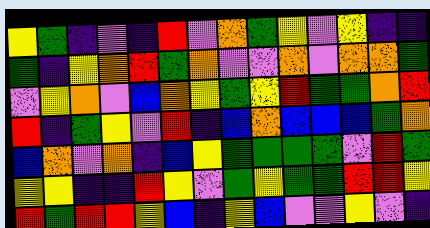[["yellow", "green", "indigo", "violet", "indigo", "red", "violet", "orange", "green", "yellow", "violet", "yellow", "indigo", "indigo"], ["green", "indigo", "yellow", "orange", "red", "green", "orange", "violet", "violet", "orange", "violet", "orange", "orange", "green"], ["violet", "yellow", "orange", "violet", "blue", "orange", "yellow", "green", "yellow", "red", "green", "green", "orange", "red"], ["red", "indigo", "green", "yellow", "violet", "red", "indigo", "blue", "orange", "blue", "blue", "blue", "green", "orange"], ["blue", "orange", "violet", "orange", "indigo", "blue", "yellow", "green", "green", "green", "green", "violet", "red", "green"], ["yellow", "yellow", "indigo", "indigo", "red", "yellow", "violet", "green", "yellow", "green", "green", "red", "red", "yellow"], ["red", "green", "red", "red", "yellow", "blue", "indigo", "yellow", "blue", "violet", "violet", "yellow", "violet", "indigo"]]